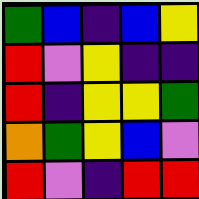[["green", "blue", "indigo", "blue", "yellow"], ["red", "violet", "yellow", "indigo", "indigo"], ["red", "indigo", "yellow", "yellow", "green"], ["orange", "green", "yellow", "blue", "violet"], ["red", "violet", "indigo", "red", "red"]]